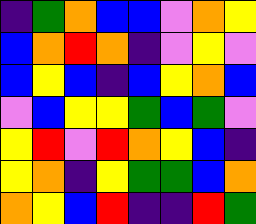[["indigo", "green", "orange", "blue", "blue", "violet", "orange", "yellow"], ["blue", "orange", "red", "orange", "indigo", "violet", "yellow", "violet"], ["blue", "yellow", "blue", "indigo", "blue", "yellow", "orange", "blue"], ["violet", "blue", "yellow", "yellow", "green", "blue", "green", "violet"], ["yellow", "red", "violet", "red", "orange", "yellow", "blue", "indigo"], ["yellow", "orange", "indigo", "yellow", "green", "green", "blue", "orange"], ["orange", "yellow", "blue", "red", "indigo", "indigo", "red", "green"]]